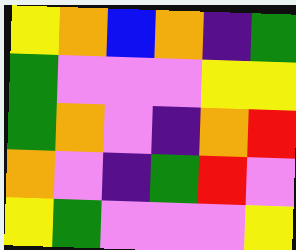[["yellow", "orange", "blue", "orange", "indigo", "green"], ["green", "violet", "violet", "violet", "yellow", "yellow"], ["green", "orange", "violet", "indigo", "orange", "red"], ["orange", "violet", "indigo", "green", "red", "violet"], ["yellow", "green", "violet", "violet", "violet", "yellow"]]